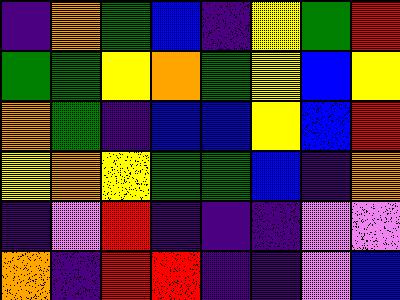[["indigo", "orange", "green", "blue", "indigo", "yellow", "green", "red"], ["green", "green", "yellow", "orange", "green", "yellow", "blue", "yellow"], ["orange", "green", "indigo", "blue", "blue", "yellow", "blue", "red"], ["yellow", "orange", "yellow", "green", "green", "blue", "indigo", "orange"], ["indigo", "violet", "red", "indigo", "indigo", "indigo", "violet", "violet"], ["orange", "indigo", "red", "red", "indigo", "indigo", "violet", "blue"]]